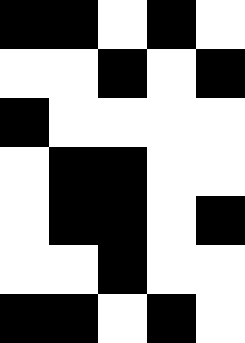[["black", "black", "white", "black", "white"], ["white", "white", "black", "white", "black"], ["black", "white", "white", "white", "white"], ["white", "black", "black", "white", "white"], ["white", "black", "black", "white", "black"], ["white", "white", "black", "white", "white"], ["black", "black", "white", "black", "white"]]